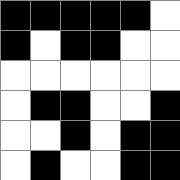[["black", "black", "black", "black", "black", "white"], ["black", "white", "black", "black", "white", "white"], ["white", "white", "white", "white", "white", "white"], ["white", "black", "black", "white", "white", "black"], ["white", "white", "black", "white", "black", "black"], ["white", "black", "white", "white", "black", "black"]]